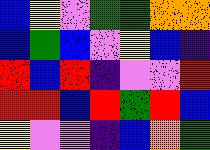[["blue", "yellow", "violet", "green", "green", "orange", "orange"], ["blue", "green", "blue", "violet", "yellow", "blue", "indigo"], ["red", "blue", "red", "indigo", "violet", "violet", "red"], ["red", "red", "blue", "red", "green", "red", "blue"], ["yellow", "violet", "violet", "indigo", "blue", "orange", "green"]]